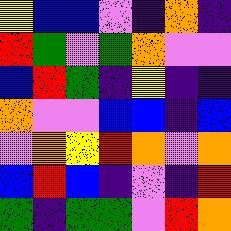[["yellow", "blue", "blue", "violet", "indigo", "orange", "indigo"], ["red", "green", "violet", "green", "orange", "violet", "violet"], ["blue", "red", "green", "indigo", "yellow", "indigo", "indigo"], ["orange", "violet", "violet", "blue", "blue", "indigo", "blue"], ["violet", "orange", "yellow", "red", "orange", "violet", "orange"], ["blue", "red", "blue", "indigo", "violet", "indigo", "red"], ["green", "indigo", "green", "green", "violet", "red", "orange"]]